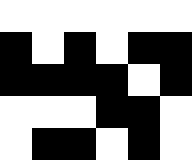[["white", "white", "white", "white", "white", "white"], ["black", "white", "black", "white", "black", "black"], ["black", "black", "black", "black", "white", "black"], ["white", "white", "white", "black", "black", "white"], ["white", "black", "black", "white", "black", "white"]]